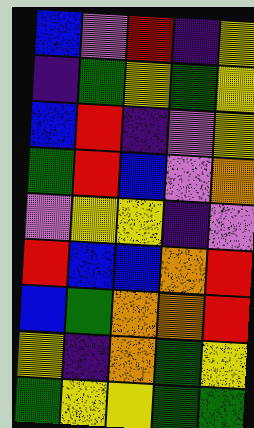[["blue", "violet", "red", "indigo", "yellow"], ["indigo", "green", "yellow", "green", "yellow"], ["blue", "red", "indigo", "violet", "yellow"], ["green", "red", "blue", "violet", "orange"], ["violet", "yellow", "yellow", "indigo", "violet"], ["red", "blue", "blue", "orange", "red"], ["blue", "green", "orange", "orange", "red"], ["yellow", "indigo", "orange", "green", "yellow"], ["green", "yellow", "yellow", "green", "green"]]